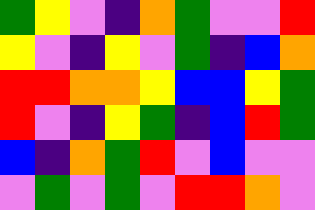[["green", "yellow", "violet", "indigo", "orange", "green", "violet", "violet", "red"], ["yellow", "violet", "indigo", "yellow", "violet", "green", "indigo", "blue", "orange"], ["red", "red", "orange", "orange", "yellow", "blue", "blue", "yellow", "green"], ["red", "violet", "indigo", "yellow", "green", "indigo", "blue", "red", "green"], ["blue", "indigo", "orange", "green", "red", "violet", "blue", "violet", "violet"], ["violet", "green", "violet", "green", "violet", "red", "red", "orange", "violet"]]